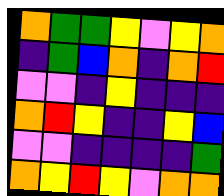[["orange", "green", "green", "yellow", "violet", "yellow", "orange"], ["indigo", "green", "blue", "orange", "indigo", "orange", "red"], ["violet", "violet", "indigo", "yellow", "indigo", "indigo", "indigo"], ["orange", "red", "yellow", "indigo", "indigo", "yellow", "blue"], ["violet", "violet", "indigo", "indigo", "indigo", "indigo", "green"], ["orange", "yellow", "red", "yellow", "violet", "orange", "orange"]]